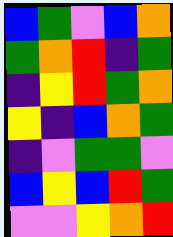[["blue", "green", "violet", "blue", "orange"], ["green", "orange", "red", "indigo", "green"], ["indigo", "yellow", "red", "green", "orange"], ["yellow", "indigo", "blue", "orange", "green"], ["indigo", "violet", "green", "green", "violet"], ["blue", "yellow", "blue", "red", "green"], ["violet", "violet", "yellow", "orange", "red"]]